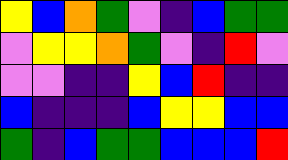[["yellow", "blue", "orange", "green", "violet", "indigo", "blue", "green", "green"], ["violet", "yellow", "yellow", "orange", "green", "violet", "indigo", "red", "violet"], ["violet", "violet", "indigo", "indigo", "yellow", "blue", "red", "indigo", "indigo"], ["blue", "indigo", "indigo", "indigo", "blue", "yellow", "yellow", "blue", "blue"], ["green", "indigo", "blue", "green", "green", "blue", "blue", "blue", "red"]]